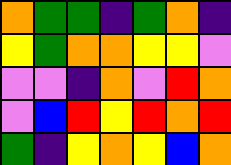[["orange", "green", "green", "indigo", "green", "orange", "indigo"], ["yellow", "green", "orange", "orange", "yellow", "yellow", "violet"], ["violet", "violet", "indigo", "orange", "violet", "red", "orange"], ["violet", "blue", "red", "yellow", "red", "orange", "red"], ["green", "indigo", "yellow", "orange", "yellow", "blue", "orange"]]